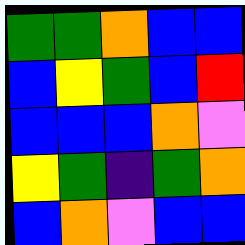[["green", "green", "orange", "blue", "blue"], ["blue", "yellow", "green", "blue", "red"], ["blue", "blue", "blue", "orange", "violet"], ["yellow", "green", "indigo", "green", "orange"], ["blue", "orange", "violet", "blue", "blue"]]